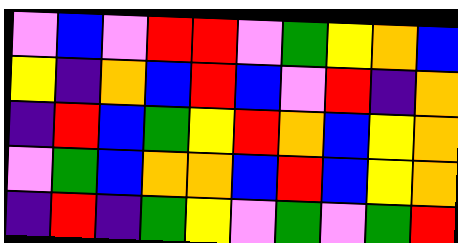[["violet", "blue", "violet", "red", "red", "violet", "green", "yellow", "orange", "blue"], ["yellow", "indigo", "orange", "blue", "red", "blue", "violet", "red", "indigo", "orange"], ["indigo", "red", "blue", "green", "yellow", "red", "orange", "blue", "yellow", "orange"], ["violet", "green", "blue", "orange", "orange", "blue", "red", "blue", "yellow", "orange"], ["indigo", "red", "indigo", "green", "yellow", "violet", "green", "violet", "green", "red"]]